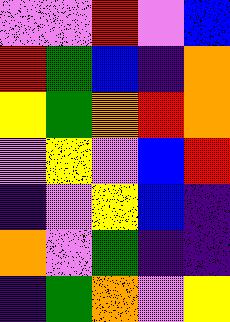[["violet", "violet", "red", "violet", "blue"], ["red", "green", "blue", "indigo", "orange"], ["yellow", "green", "orange", "red", "orange"], ["violet", "yellow", "violet", "blue", "red"], ["indigo", "violet", "yellow", "blue", "indigo"], ["orange", "violet", "green", "indigo", "indigo"], ["indigo", "green", "orange", "violet", "yellow"]]